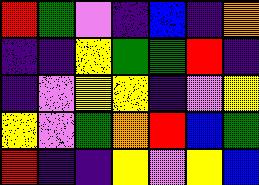[["red", "green", "violet", "indigo", "blue", "indigo", "orange"], ["indigo", "indigo", "yellow", "green", "green", "red", "indigo"], ["indigo", "violet", "yellow", "yellow", "indigo", "violet", "yellow"], ["yellow", "violet", "green", "orange", "red", "blue", "green"], ["red", "indigo", "indigo", "yellow", "violet", "yellow", "blue"]]